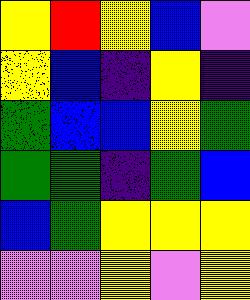[["yellow", "red", "yellow", "blue", "violet"], ["yellow", "blue", "indigo", "yellow", "indigo"], ["green", "blue", "blue", "yellow", "green"], ["green", "green", "indigo", "green", "blue"], ["blue", "green", "yellow", "yellow", "yellow"], ["violet", "violet", "yellow", "violet", "yellow"]]